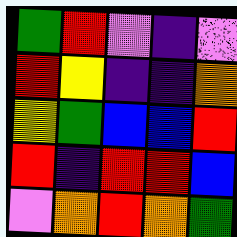[["green", "red", "violet", "indigo", "violet"], ["red", "yellow", "indigo", "indigo", "orange"], ["yellow", "green", "blue", "blue", "red"], ["red", "indigo", "red", "red", "blue"], ["violet", "orange", "red", "orange", "green"]]